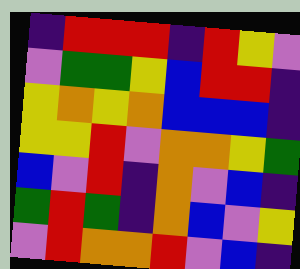[["indigo", "red", "red", "red", "indigo", "red", "yellow", "violet"], ["violet", "green", "green", "yellow", "blue", "red", "red", "indigo"], ["yellow", "orange", "yellow", "orange", "blue", "blue", "blue", "indigo"], ["yellow", "yellow", "red", "violet", "orange", "orange", "yellow", "green"], ["blue", "violet", "red", "indigo", "orange", "violet", "blue", "indigo"], ["green", "red", "green", "indigo", "orange", "blue", "violet", "yellow"], ["violet", "red", "orange", "orange", "red", "violet", "blue", "indigo"]]